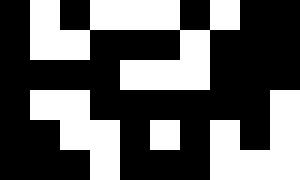[["black", "white", "black", "white", "white", "white", "black", "white", "black", "black"], ["black", "white", "white", "black", "black", "black", "white", "black", "black", "black"], ["black", "black", "black", "black", "white", "white", "white", "black", "black", "black"], ["black", "white", "white", "black", "black", "black", "black", "black", "black", "white"], ["black", "black", "white", "white", "black", "white", "black", "white", "black", "white"], ["black", "black", "black", "white", "black", "black", "black", "white", "white", "white"]]